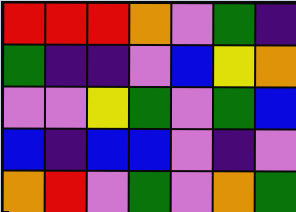[["red", "red", "red", "orange", "violet", "green", "indigo"], ["green", "indigo", "indigo", "violet", "blue", "yellow", "orange"], ["violet", "violet", "yellow", "green", "violet", "green", "blue"], ["blue", "indigo", "blue", "blue", "violet", "indigo", "violet"], ["orange", "red", "violet", "green", "violet", "orange", "green"]]